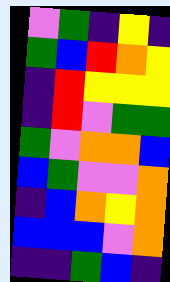[["violet", "green", "indigo", "yellow", "indigo"], ["green", "blue", "red", "orange", "yellow"], ["indigo", "red", "yellow", "yellow", "yellow"], ["indigo", "red", "violet", "green", "green"], ["green", "violet", "orange", "orange", "blue"], ["blue", "green", "violet", "violet", "orange"], ["indigo", "blue", "orange", "yellow", "orange"], ["blue", "blue", "blue", "violet", "orange"], ["indigo", "indigo", "green", "blue", "indigo"]]